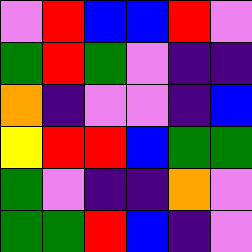[["violet", "red", "blue", "blue", "red", "violet"], ["green", "red", "green", "violet", "indigo", "indigo"], ["orange", "indigo", "violet", "violet", "indigo", "blue"], ["yellow", "red", "red", "blue", "green", "green"], ["green", "violet", "indigo", "indigo", "orange", "violet"], ["green", "green", "red", "blue", "indigo", "violet"]]